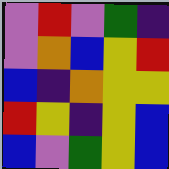[["violet", "red", "violet", "green", "indigo"], ["violet", "orange", "blue", "yellow", "red"], ["blue", "indigo", "orange", "yellow", "yellow"], ["red", "yellow", "indigo", "yellow", "blue"], ["blue", "violet", "green", "yellow", "blue"]]